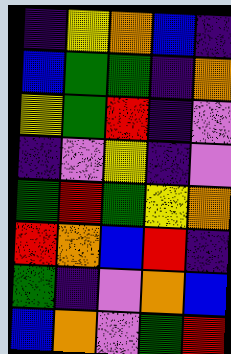[["indigo", "yellow", "orange", "blue", "indigo"], ["blue", "green", "green", "indigo", "orange"], ["yellow", "green", "red", "indigo", "violet"], ["indigo", "violet", "yellow", "indigo", "violet"], ["green", "red", "green", "yellow", "orange"], ["red", "orange", "blue", "red", "indigo"], ["green", "indigo", "violet", "orange", "blue"], ["blue", "orange", "violet", "green", "red"]]